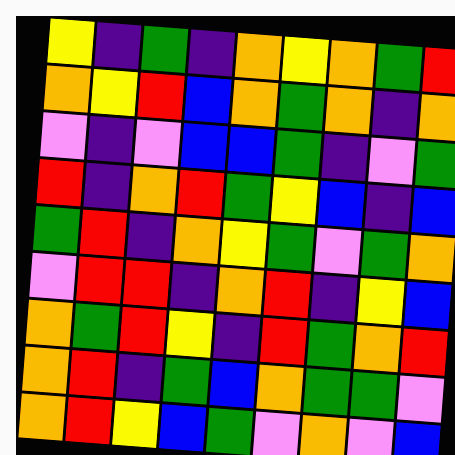[["yellow", "indigo", "green", "indigo", "orange", "yellow", "orange", "green", "red"], ["orange", "yellow", "red", "blue", "orange", "green", "orange", "indigo", "orange"], ["violet", "indigo", "violet", "blue", "blue", "green", "indigo", "violet", "green"], ["red", "indigo", "orange", "red", "green", "yellow", "blue", "indigo", "blue"], ["green", "red", "indigo", "orange", "yellow", "green", "violet", "green", "orange"], ["violet", "red", "red", "indigo", "orange", "red", "indigo", "yellow", "blue"], ["orange", "green", "red", "yellow", "indigo", "red", "green", "orange", "red"], ["orange", "red", "indigo", "green", "blue", "orange", "green", "green", "violet"], ["orange", "red", "yellow", "blue", "green", "violet", "orange", "violet", "blue"]]